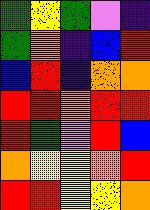[["green", "yellow", "green", "violet", "indigo"], ["green", "orange", "indigo", "blue", "red"], ["blue", "red", "indigo", "orange", "orange"], ["red", "red", "orange", "red", "red"], ["red", "green", "violet", "red", "blue"], ["orange", "yellow", "yellow", "orange", "red"], ["red", "red", "yellow", "yellow", "orange"]]